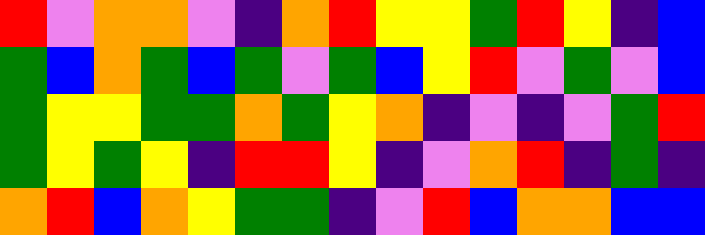[["red", "violet", "orange", "orange", "violet", "indigo", "orange", "red", "yellow", "yellow", "green", "red", "yellow", "indigo", "blue"], ["green", "blue", "orange", "green", "blue", "green", "violet", "green", "blue", "yellow", "red", "violet", "green", "violet", "blue"], ["green", "yellow", "yellow", "green", "green", "orange", "green", "yellow", "orange", "indigo", "violet", "indigo", "violet", "green", "red"], ["green", "yellow", "green", "yellow", "indigo", "red", "red", "yellow", "indigo", "violet", "orange", "red", "indigo", "green", "indigo"], ["orange", "red", "blue", "orange", "yellow", "green", "green", "indigo", "violet", "red", "blue", "orange", "orange", "blue", "blue"]]